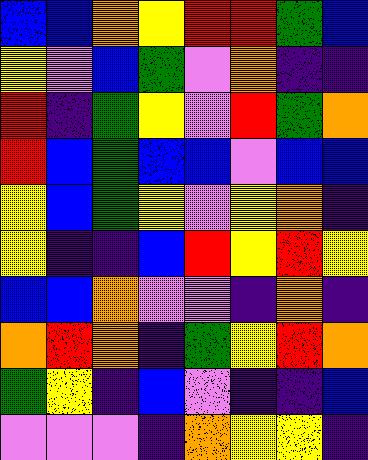[["blue", "blue", "orange", "yellow", "red", "red", "green", "blue"], ["yellow", "violet", "blue", "green", "violet", "orange", "indigo", "indigo"], ["red", "indigo", "green", "yellow", "violet", "red", "green", "orange"], ["red", "blue", "green", "blue", "blue", "violet", "blue", "blue"], ["yellow", "blue", "green", "yellow", "violet", "yellow", "orange", "indigo"], ["yellow", "indigo", "indigo", "blue", "red", "yellow", "red", "yellow"], ["blue", "blue", "orange", "violet", "violet", "indigo", "orange", "indigo"], ["orange", "red", "orange", "indigo", "green", "yellow", "red", "orange"], ["green", "yellow", "indigo", "blue", "violet", "indigo", "indigo", "blue"], ["violet", "violet", "violet", "indigo", "orange", "yellow", "yellow", "indigo"]]